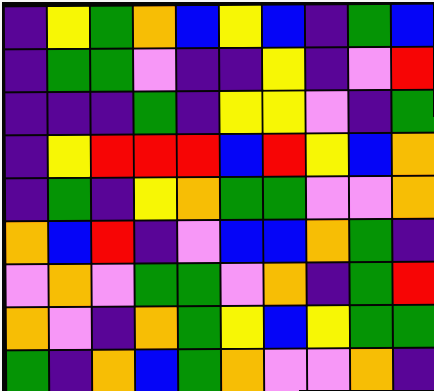[["indigo", "yellow", "green", "orange", "blue", "yellow", "blue", "indigo", "green", "blue"], ["indigo", "green", "green", "violet", "indigo", "indigo", "yellow", "indigo", "violet", "red"], ["indigo", "indigo", "indigo", "green", "indigo", "yellow", "yellow", "violet", "indigo", "green"], ["indigo", "yellow", "red", "red", "red", "blue", "red", "yellow", "blue", "orange"], ["indigo", "green", "indigo", "yellow", "orange", "green", "green", "violet", "violet", "orange"], ["orange", "blue", "red", "indigo", "violet", "blue", "blue", "orange", "green", "indigo"], ["violet", "orange", "violet", "green", "green", "violet", "orange", "indigo", "green", "red"], ["orange", "violet", "indigo", "orange", "green", "yellow", "blue", "yellow", "green", "green"], ["green", "indigo", "orange", "blue", "green", "orange", "violet", "violet", "orange", "indigo"]]